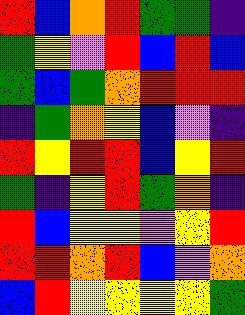[["red", "blue", "orange", "red", "green", "green", "indigo"], ["green", "yellow", "violet", "red", "blue", "red", "blue"], ["green", "blue", "green", "orange", "red", "red", "red"], ["indigo", "green", "orange", "yellow", "blue", "violet", "indigo"], ["red", "yellow", "red", "red", "blue", "yellow", "red"], ["green", "indigo", "yellow", "red", "green", "orange", "indigo"], ["red", "blue", "yellow", "yellow", "violet", "yellow", "red"], ["red", "red", "orange", "red", "blue", "violet", "orange"], ["blue", "red", "yellow", "yellow", "yellow", "yellow", "green"]]